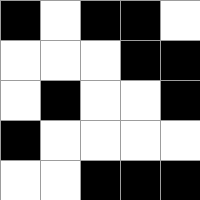[["black", "white", "black", "black", "white"], ["white", "white", "white", "black", "black"], ["white", "black", "white", "white", "black"], ["black", "white", "white", "white", "white"], ["white", "white", "black", "black", "black"]]